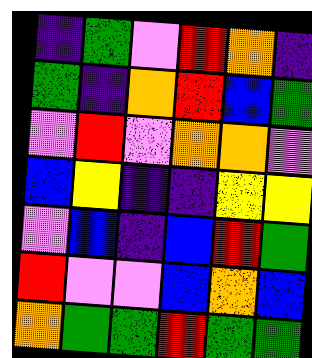[["indigo", "green", "violet", "red", "orange", "indigo"], ["green", "indigo", "orange", "red", "blue", "green"], ["violet", "red", "violet", "orange", "orange", "violet"], ["blue", "yellow", "indigo", "indigo", "yellow", "yellow"], ["violet", "blue", "indigo", "blue", "red", "green"], ["red", "violet", "violet", "blue", "orange", "blue"], ["orange", "green", "green", "red", "green", "green"]]